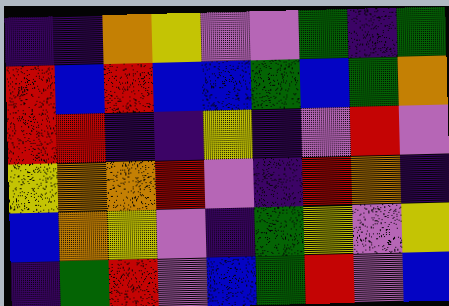[["indigo", "indigo", "orange", "yellow", "violet", "violet", "green", "indigo", "green"], ["red", "blue", "red", "blue", "blue", "green", "blue", "green", "orange"], ["red", "red", "indigo", "indigo", "yellow", "indigo", "violet", "red", "violet"], ["yellow", "orange", "orange", "red", "violet", "indigo", "red", "orange", "indigo"], ["blue", "orange", "yellow", "violet", "indigo", "green", "yellow", "violet", "yellow"], ["indigo", "green", "red", "violet", "blue", "green", "red", "violet", "blue"]]